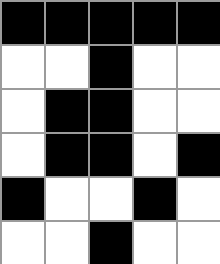[["black", "black", "black", "black", "black"], ["white", "white", "black", "white", "white"], ["white", "black", "black", "white", "white"], ["white", "black", "black", "white", "black"], ["black", "white", "white", "black", "white"], ["white", "white", "black", "white", "white"]]